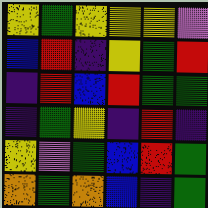[["yellow", "green", "yellow", "yellow", "yellow", "violet"], ["blue", "red", "indigo", "yellow", "green", "red"], ["indigo", "red", "blue", "red", "green", "green"], ["indigo", "green", "yellow", "indigo", "red", "indigo"], ["yellow", "violet", "green", "blue", "red", "green"], ["orange", "green", "orange", "blue", "indigo", "green"]]